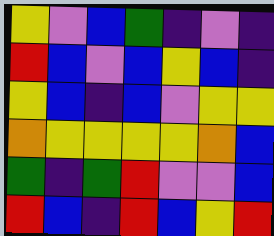[["yellow", "violet", "blue", "green", "indigo", "violet", "indigo"], ["red", "blue", "violet", "blue", "yellow", "blue", "indigo"], ["yellow", "blue", "indigo", "blue", "violet", "yellow", "yellow"], ["orange", "yellow", "yellow", "yellow", "yellow", "orange", "blue"], ["green", "indigo", "green", "red", "violet", "violet", "blue"], ["red", "blue", "indigo", "red", "blue", "yellow", "red"]]